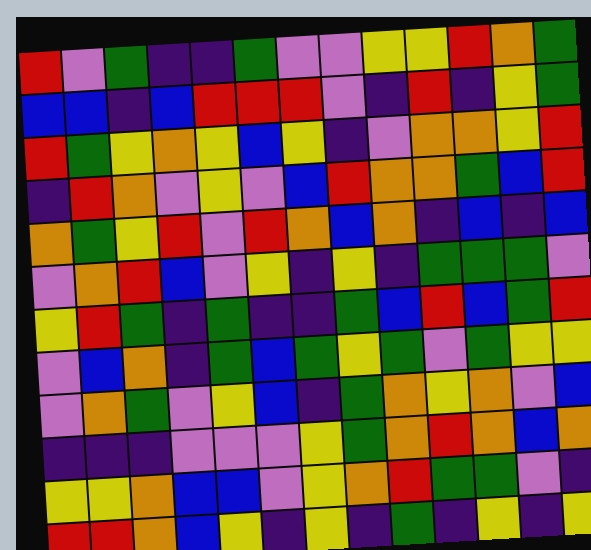[["red", "violet", "green", "indigo", "indigo", "green", "violet", "violet", "yellow", "yellow", "red", "orange", "green"], ["blue", "blue", "indigo", "blue", "red", "red", "red", "violet", "indigo", "red", "indigo", "yellow", "green"], ["red", "green", "yellow", "orange", "yellow", "blue", "yellow", "indigo", "violet", "orange", "orange", "yellow", "red"], ["indigo", "red", "orange", "violet", "yellow", "violet", "blue", "red", "orange", "orange", "green", "blue", "red"], ["orange", "green", "yellow", "red", "violet", "red", "orange", "blue", "orange", "indigo", "blue", "indigo", "blue"], ["violet", "orange", "red", "blue", "violet", "yellow", "indigo", "yellow", "indigo", "green", "green", "green", "violet"], ["yellow", "red", "green", "indigo", "green", "indigo", "indigo", "green", "blue", "red", "blue", "green", "red"], ["violet", "blue", "orange", "indigo", "green", "blue", "green", "yellow", "green", "violet", "green", "yellow", "yellow"], ["violet", "orange", "green", "violet", "yellow", "blue", "indigo", "green", "orange", "yellow", "orange", "violet", "blue"], ["indigo", "indigo", "indigo", "violet", "violet", "violet", "yellow", "green", "orange", "red", "orange", "blue", "orange"], ["yellow", "yellow", "orange", "blue", "blue", "violet", "yellow", "orange", "red", "green", "green", "violet", "indigo"], ["red", "red", "orange", "blue", "yellow", "indigo", "yellow", "indigo", "green", "indigo", "yellow", "indigo", "yellow"]]